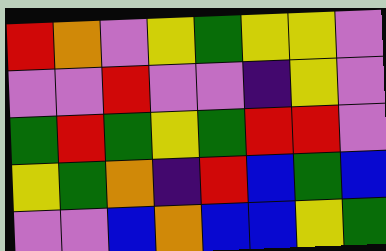[["red", "orange", "violet", "yellow", "green", "yellow", "yellow", "violet"], ["violet", "violet", "red", "violet", "violet", "indigo", "yellow", "violet"], ["green", "red", "green", "yellow", "green", "red", "red", "violet"], ["yellow", "green", "orange", "indigo", "red", "blue", "green", "blue"], ["violet", "violet", "blue", "orange", "blue", "blue", "yellow", "green"]]